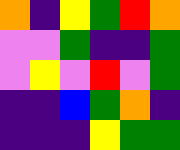[["orange", "indigo", "yellow", "green", "red", "orange"], ["violet", "violet", "green", "indigo", "indigo", "green"], ["violet", "yellow", "violet", "red", "violet", "green"], ["indigo", "indigo", "blue", "green", "orange", "indigo"], ["indigo", "indigo", "indigo", "yellow", "green", "green"]]